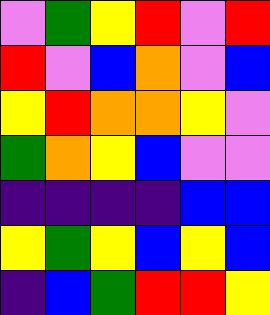[["violet", "green", "yellow", "red", "violet", "red"], ["red", "violet", "blue", "orange", "violet", "blue"], ["yellow", "red", "orange", "orange", "yellow", "violet"], ["green", "orange", "yellow", "blue", "violet", "violet"], ["indigo", "indigo", "indigo", "indigo", "blue", "blue"], ["yellow", "green", "yellow", "blue", "yellow", "blue"], ["indigo", "blue", "green", "red", "red", "yellow"]]